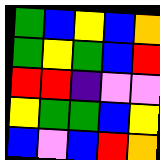[["green", "blue", "yellow", "blue", "orange"], ["green", "yellow", "green", "blue", "red"], ["red", "red", "indigo", "violet", "violet"], ["yellow", "green", "green", "blue", "yellow"], ["blue", "violet", "blue", "red", "orange"]]